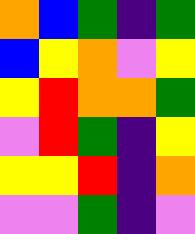[["orange", "blue", "green", "indigo", "green"], ["blue", "yellow", "orange", "violet", "yellow"], ["yellow", "red", "orange", "orange", "green"], ["violet", "red", "green", "indigo", "yellow"], ["yellow", "yellow", "red", "indigo", "orange"], ["violet", "violet", "green", "indigo", "violet"]]